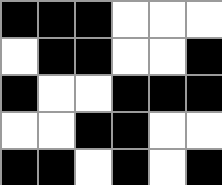[["black", "black", "black", "white", "white", "white"], ["white", "black", "black", "white", "white", "black"], ["black", "white", "white", "black", "black", "black"], ["white", "white", "black", "black", "white", "white"], ["black", "black", "white", "black", "white", "black"]]